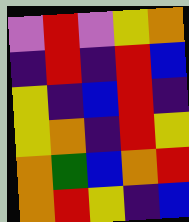[["violet", "red", "violet", "yellow", "orange"], ["indigo", "red", "indigo", "red", "blue"], ["yellow", "indigo", "blue", "red", "indigo"], ["yellow", "orange", "indigo", "red", "yellow"], ["orange", "green", "blue", "orange", "red"], ["orange", "red", "yellow", "indigo", "blue"]]